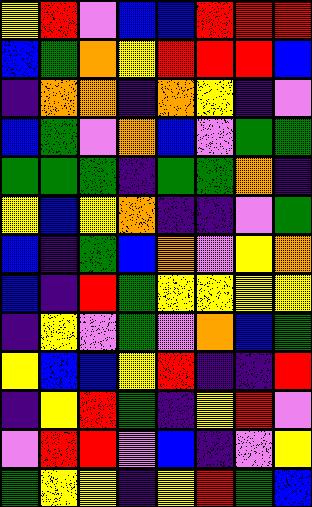[["yellow", "red", "violet", "blue", "blue", "red", "red", "red"], ["blue", "green", "orange", "yellow", "red", "red", "red", "blue"], ["indigo", "orange", "orange", "indigo", "orange", "yellow", "indigo", "violet"], ["blue", "green", "violet", "orange", "blue", "violet", "green", "green"], ["green", "green", "green", "indigo", "green", "green", "orange", "indigo"], ["yellow", "blue", "yellow", "orange", "indigo", "indigo", "violet", "green"], ["blue", "indigo", "green", "blue", "orange", "violet", "yellow", "orange"], ["blue", "indigo", "red", "green", "yellow", "yellow", "yellow", "yellow"], ["indigo", "yellow", "violet", "green", "violet", "orange", "blue", "green"], ["yellow", "blue", "blue", "yellow", "red", "indigo", "indigo", "red"], ["indigo", "yellow", "red", "green", "indigo", "yellow", "red", "violet"], ["violet", "red", "red", "violet", "blue", "indigo", "violet", "yellow"], ["green", "yellow", "yellow", "indigo", "yellow", "red", "green", "blue"]]